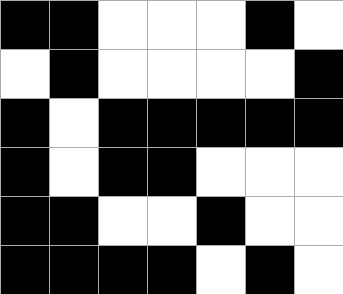[["black", "black", "white", "white", "white", "black", "white"], ["white", "black", "white", "white", "white", "white", "black"], ["black", "white", "black", "black", "black", "black", "black"], ["black", "white", "black", "black", "white", "white", "white"], ["black", "black", "white", "white", "black", "white", "white"], ["black", "black", "black", "black", "white", "black", "white"]]